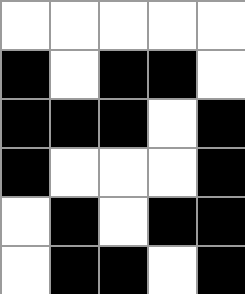[["white", "white", "white", "white", "white"], ["black", "white", "black", "black", "white"], ["black", "black", "black", "white", "black"], ["black", "white", "white", "white", "black"], ["white", "black", "white", "black", "black"], ["white", "black", "black", "white", "black"]]